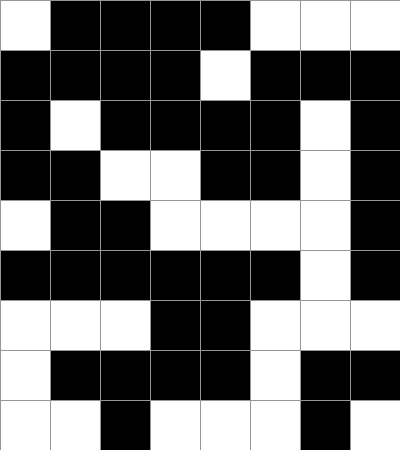[["white", "black", "black", "black", "black", "white", "white", "white"], ["black", "black", "black", "black", "white", "black", "black", "black"], ["black", "white", "black", "black", "black", "black", "white", "black"], ["black", "black", "white", "white", "black", "black", "white", "black"], ["white", "black", "black", "white", "white", "white", "white", "black"], ["black", "black", "black", "black", "black", "black", "white", "black"], ["white", "white", "white", "black", "black", "white", "white", "white"], ["white", "black", "black", "black", "black", "white", "black", "black"], ["white", "white", "black", "white", "white", "white", "black", "white"]]